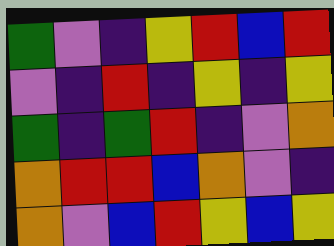[["green", "violet", "indigo", "yellow", "red", "blue", "red"], ["violet", "indigo", "red", "indigo", "yellow", "indigo", "yellow"], ["green", "indigo", "green", "red", "indigo", "violet", "orange"], ["orange", "red", "red", "blue", "orange", "violet", "indigo"], ["orange", "violet", "blue", "red", "yellow", "blue", "yellow"]]